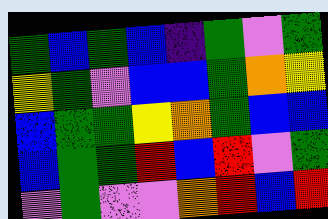[["green", "blue", "green", "blue", "indigo", "green", "violet", "green"], ["yellow", "green", "violet", "blue", "blue", "green", "orange", "yellow"], ["blue", "green", "green", "yellow", "orange", "green", "blue", "blue"], ["blue", "green", "green", "red", "blue", "red", "violet", "green"], ["violet", "green", "violet", "violet", "orange", "red", "blue", "red"]]